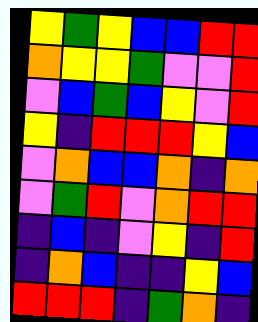[["yellow", "green", "yellow", "blue", "blue", "red", "red"], ["orange", "yellow", "yellow", "green", "violet", "violet", "red"], ["violet", "blue", "green", "blue", "yellow", "violet", "red"], ["yellow", "indigo", "red", "red", "red", "yellow", "blue"], ["violet", "orange", "blue", "blue", "orange", "indigo", "orange"], ["violet", "green", "red", "violet", "orange", "red", "red"], ["indigo", "blue", "indigo", "violet", "yellow", "indigo", "red"], ["indigo", "orange", "blue", "indigo", "indigo", "yellow", "blue"], ["red", "red", "red", "indigo", "green", "orange", "indigo"]]